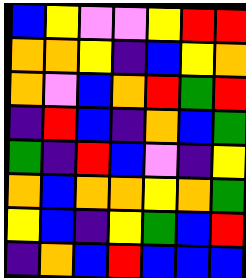[["blue", "yellow", "violet", "violet", "yellow", "red", "red"], ["orange", "orange", "yellow", "indigo", "blue", "yellow", "orange"], ["orange", "violet", "blue", "orange", "red", "green", "red"], ["indigo", "red", "blue", "indigo", "orange", "blue", "green"], ["green", "indigo", "red", "blue", "violet", "indigo", "yellow"], ["orange", "blue", "orange", "orange", "yellow", "orange", "green"], ["yellow", "blue", "indigo", "yellow", "green", "blue", "red"], ["indigo", "orange", "blue", "red", "blue", "blue", "blue"]]